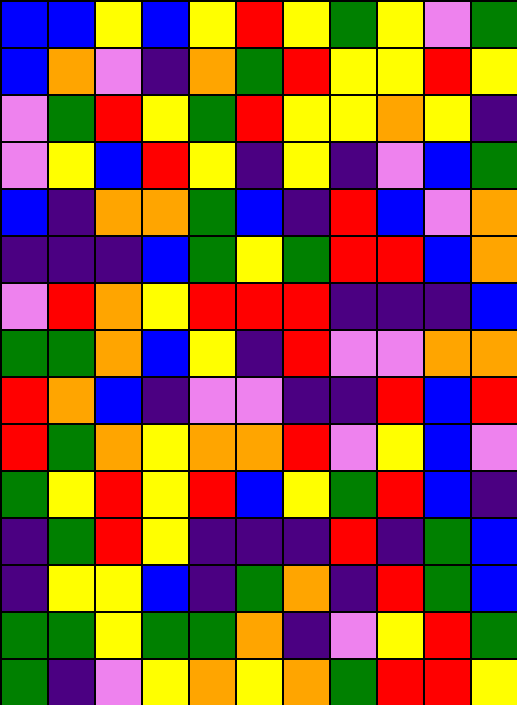[["blue", "blue", "yellow", "blue", "yellow", "red", "yellow", "green", "yellow", "violet", "green"], ["blue", "orange", "violet", "indigo", "orange", "green", "red", "yellow", "yellow", "red", "yellow"], ["violet", "green", "red", "yellow", "green", "red", "yellow", "yellow", "orange", "yellow", "indigo"], ["violet", "yellow", "blue", "red", "yellow", "indigo", "yellow", "indigo", "violet", "blue", "green"], ["blue", "indigo", "orange", "orange", "green", "blue", "indigo", "red", "blue", "violet", "orange"], ["indigo", "indigo", "indigo", "blue", "green", "yellow", "green", "red", "red", "blue", "orange"], ["violet", "red", "orange", "yellow", "red", "red", "red", "indigo", "indigo", "indigo", "blue"], ["green", "green", "orange", "blue", "yellow", "indigo", "red", "violet", "violet", "orange", "orange"], ["red", "orange", "blue", "indigo", "violet", "violet", "indigo", "indigo", "red", "blue", "red"], ["red", "green", "orange", "yellow", "orange", "orange", "red", "violet", "yellow", "blue", "violet"], ["green", "yellow", "red", "yellow", "red", "blue", "yellow", "green", "red", "blue", "indigo"], ["indigo", "green", "red", "yellow", "indigo", "indigo", "indigo", "red", "indigo", "green", "blue"], ["indigo", "yellow", "yellow", "blue", "indigo", "green", "orange", "indigo", "red", "green", "blue"], ["green", "green", "yellow", "green", "green", "orange", "indigo", "violet", "yellow", "red", "green"], ["green", "indigo", "violet", "yellow", "orange", "yellow", "orange", "green", "red", "red", "yellow"]]